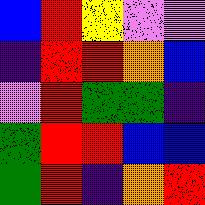[["blue", "red", "yellow", "violet", "violet"], ["indigo", "red", "red", "orange", "blue"], ["violet", "red", "green", "green", "indigo"], ["green", "red", "red", "blue", "blue"], ["green", "red", "indigo", "orange", "red"]]